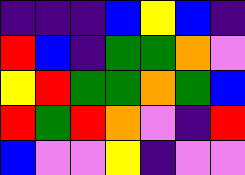[["indigo", "indigo", "indigo", "blue", "yellow", "blue", "indigo"], ["red", "blue", "indigo", "green", "green", "orange", "violet"], ["yellow", "red", "green", "green", "orange", "green", "blue"], ["red", "green", "red", "orange", "violet", "indigo", "red"], ["blue", "violet", "violet", "yellow", "indigo", "violet", "violet"]]